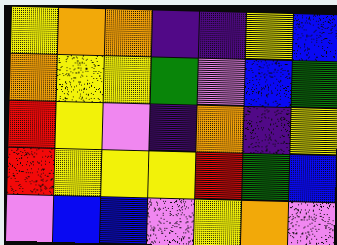[["yellow", "orange", "orange", "indigo", "indigo", "yellow", "blue"], ["orange", "yellow", "yellow", "green", "violet", "blue", "green"], ["red", "yellow", "violet", "indigo", "orange", "indigo", "yellow"], ["red", "yellow", "yellow", "yellow", "red", "green", "blue"], ["violet", "blue", "blue", "violet", "yellow", "orange", "violet"]]